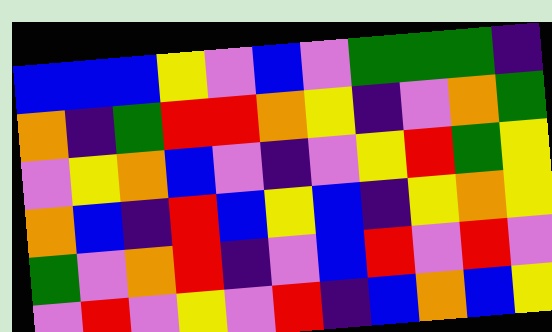[["blue", "blue", "blue", "yellow", "violet", "blue", "violet", "green", "green", "green", "indigo"], ["orange", "indigo", "green", "red", "red", "orange", "yellow", "indigo", "violet", "orange", "green"], ["violet", "yellow", "orange", "blue", "violet", "indigo", "violet", "yellow", "red", "green", "yellow"], ["orange", "blue", "indigo", "red", "blue", "yellow", "blue", "indigo", "yellow", "orange", "yellow"], ["green", "violet", "orange", "red", "indigo", "violet", "blue", "red", "violet", "red", "violet"], ["violet", "red", "violet", "yellow", "violet", "red", "indigo", "blue", "orange", "blue", "yellow"]]